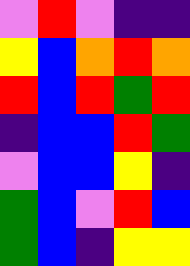[["violet", "red", "violet", "indigo", "indigo"], ["yellow", "blue", "orange", "red", "orange"], ["red", "blue", "red", "green", "red"], ["indigo", "blue", "blue", "red", "green"], ["violet", "blue", "blue", "yellow", "indigo"], ["green", "blue", "violet", "red", "blue"], ["green", "blue", "indigo", "yellow", "yellow"]]